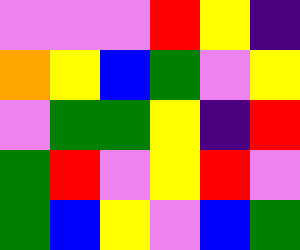[["violet", "violet", "violet", "red", "yellow", "indigo"], ["orange", "yellow", "blue", "green", "violet", "yellow"], ["violet", "green", "green", "yellow", "indigo", "red"], ["green", "red", "violet", "yellow", "red", "violet"], ["green", "blue", "yellow", "violet", "blue", "green"]]